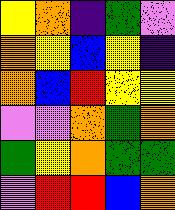[["yellow", "orange", "indigo", "green", "violet"], ["orange", "yellow", "blue", "yellow", "indigo"], ["orange", "blue", "red", "yellow", "yellow"], ["violet", "violet", "orange", "green", "orange"], ["green", "yellow", "orange", "green", "green"], ["violet", "red", "red", "blue", "orange"]]